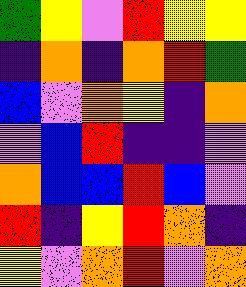[["green", "yellow", "violet", "red", "yellow", "yellow"], ["indigo", "orange", "indigo", "orange", "red", "green"], ["blue", "violet", "orange", "yellow", "indigo", "orange"], ["violet", "blue", "red", "indigo", "indigo", "violet"], ["orange", "blue", "blue", "red", "blue", "violet"], ["red", "indigo", "yellow", "red", "orange", "indigo"], ["yellow", "violet", "orange", "red", "violet", "orange"]]